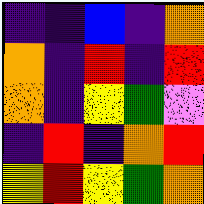[["indigo", "indigo", "blue", "indigo", "orange"], ["orange", "indigo", "red", "indigo", "red"], ["orange", "indigo", "yellow", "green", "violet"], ["indigo", "red", "indigo", "orange", "red"], ["yellow", "red", "yellow", "green", "orange"]]